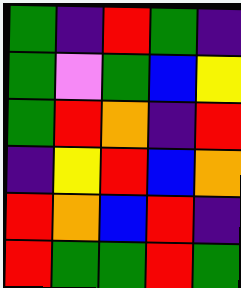[["green", "indigo", "red", "green", "indigo"], ["green", "violet", "green", "blue", "yellow"], ["green", "red", "orange", "indigo", "red"], ["indigo", "yellow", "red", "blue", "orange"], ["red", "orange", "blue", "red", "indigo"], ["red", "green", "green", "red", "green"]]